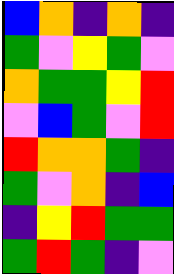[["blue", "orange", "indigo", "orange", "indigo"], ["green", "violet", "yellow", "green", "violet"], ["orange", "green", "green", "yellow", "red"], ["violet", "blue", "green", "violet", "red"], ["red", "orange", "orange", "green", "indigo"], ["green", "violet", "orange", "indigo", "blue"], ["indigo", "yellow", "red", "green", "green"], ["green", "red", "green", "indigo", "violet"]]